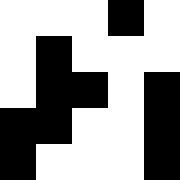[["white", "white", "white", "black", "white"], ["white", "black", "white", "white", "white"], ["white", "black", "black", "white", "black"], ["black", "black", "white", "white", "black"], ["black", "white", "white", "white", "black"]]